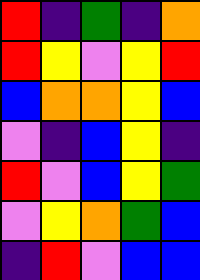[["red", "indigo", "green", "indigo", "orange"], ["red", "yellow", "violet", "yellow", "red"], ["blue", "orange", "orange", "yellow", "blue"], ["violet", "indigo", "blue", "yellow", "indigo"], ["red", "violet", "blue", "yellow", "green"], ["violet", "yellow", "orange", "green", "blue"], ["indigo", "red", "violet", "blue", "blue"]]